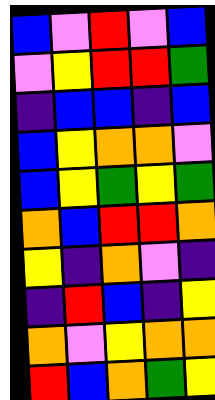[["blue", "violet", "red", "violet", "blue"], ["violet", "yellow", "red", "red", "green"], ["indigo", "blue", "blue", "indigo", "blue"], ["blue", "yellow", "orange", "orange", "violet"], ["blue", "yellow", "green", "yellow", "green"], ["orange", "blue", "red", "red", "orange"], ["yellow", "indigo", "orange", "violet", "indigo"], ["indigo", "red", "blue", "indigo", "yellow"], ["orange", "violet", "yellow", "orange", "orange"], ["red", "blue", "orange", "green", "yellow"]]